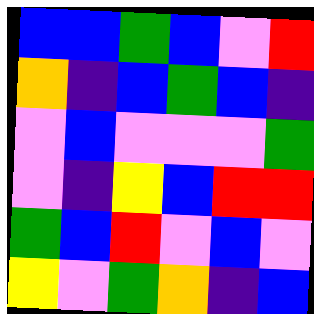[["blue", "blue", "green", "blue", "violet", "red"], ["orange", "indigo", "blue", "green", "blue", "indigo"], ["violet", "blue", "violet", "violet", "violet", "green"], ["violet", "indigo", "yellow", "blue", "red", "red"], ["green", "blue", "red", "violet", "blue", "violet"], ["yellow", "violet", "green", "orange", "indigo", "blue"]]